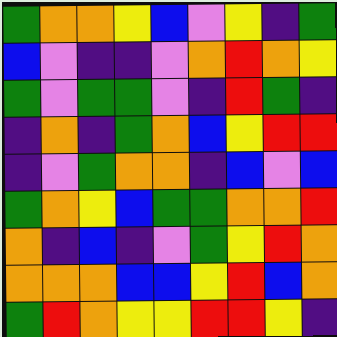[["green", "orange", "orange", "yellow", "blue", "violet", "yellow", "indigo", "green"], ["blue", "violet", "indigo", "indigo", "violet", "orange", "red", "orange", "yellow"], ["green", "violet", "green", "green", "violet", "indigo", "red", "green", "indigo"], ["indigo", "orange", "indigo", "green", "orange", "blue", "yellow", "red", "red"], ["indigo", "violet", "green", "orange", "orange", "indigo", "blue", "violet", "blue"], ["green", "orange", "yellow", "blue", "green", "green", "orange", "orange", "red"], ["orange", "indigo", "blue", "indigo", "violet", "green", "yellow", "red", "orange"], ["orange", "orange", "orange", "blue", "blue", "yellow", "red", "blue", "orange"], ["green", "red", "orange", "yellow", "yellow", "red", "red", "yellow", "indigo"]]